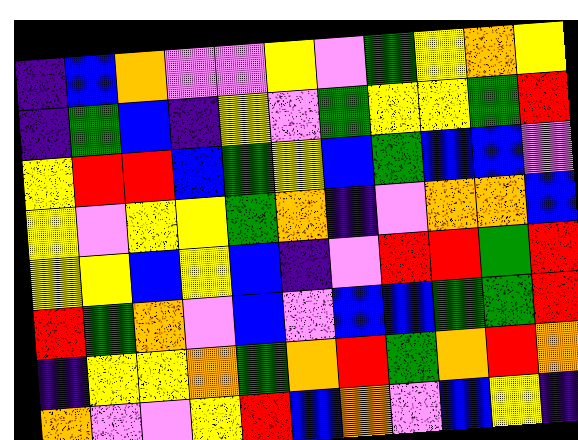[["indigo", "blue", "orange", "violet", "violet", "yellow", "violet", "green", "yellow", "orange", "yellow"], ["indigo", "green", "blue", "indigo", "yellow", "violet", "green", "yellow", "yellow", "green", "red"], ["yellow", "red", "red", "blue", "green", "yellow", "blue", "green", "blue", "blue", "violet"], ["yellow", "violet", "yellow", "yellow", "green", "orange", "indigo", "violet", "orange", "orange", "blue"], ["yellow", "yellow", "blue", "yellow", "blue", "indigo", "violet", "red", "red", "green", "red"], ["red", "green", "orange", "violet", "blue", "violet", "blue", "blue", "green", "green", "red"], ["indigo", "yellow", "yellow", "orange", "green", "orange", "red", "green", "orange", "red", "orange"], ["orange", "violet", "violet", "yellow", "red", "blue", "orange", "violet", "blue", "yellow", "indigo"]]